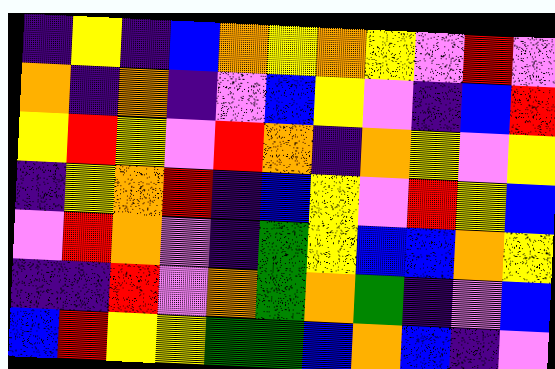[["indigo", "yellow", "indigo", "blue", "orange", "yellow", "orange", "yellow", "violet", "red", "violet"], ["orange", "indigo", "orange", "indigo", "violet", "blue", "yellow", "violet", "indigo", "blue", "red"], ["yellow", "red", "yellow", "violet", "red", "orange", "indigo", "orange", "yellow", "violet", "yellow"], ["indigo", "yellow", "orange", "red", "indigo", "blue", "yellow", "violet", "red", "yellow", "blue"], ["violet", "red", "orange", "violet", "indigo", "green", "yellow", "blue", "blue", "orange", "yellow"], ["indigo", "indigo", "red", "violet", "orange", "green", "orange", "green", "indigo", "violet", "blue"], ["blue", "red", "yellow", "yellow", "green", "green", "blue", "orange", "blue", "indigo", "violet"]]